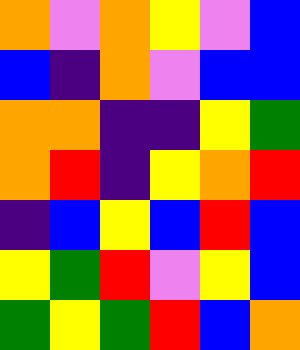[["orange", "violet", "orange", "yellow", "violet", "blue"], ["blue", "indigo", "orange", "violet", "blue", "blue"], ["orange", "orange", "indigo", "indigo", "yellow", "green"], ["orange", "red", "indigo", "yellow", "orange", "red"], ["indigo", "blue", "yellow", "blue", "red", "blue"], ["yellow", "green", "red", "violet", "yellow", "blue"], ["green", "yellow", "green", "red", "blue", "orange"]]